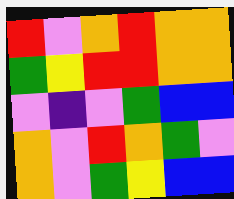[["red", "violet", "orange", "red", "orange", "orange"], ["green", "yellow", "red", "red", "orange", "orange"], ["violet", "indigo", "violet", "green", "blue", "blue"], ["orange", "violet", "red", "orange", "green", "violet"], ["orange", "violet", "green", "yellow", "blue", "blue"]]